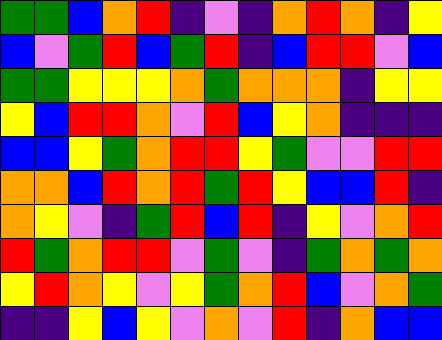[["green", "green", "blue", "orange", "red", "indigo", "violet", "indigo", "orange", "red", "orange", "indigo", "yellow"], ["blue", "violet", "green", "red", "blue", "green", "red", "indigo", "blue", "red", "red", "violet", "blue"], ["green", "green", "yellow", "yellow", "yellow", "orange", "green", "orange", "orange", "orange", "indigo", "yellow", "yellow"], ["yellow", "blue", "red", "red", "orange", "violet", "red", "blue", "yellow", "orange", "indigo", "indigo", "indigo"], ["blue", "blue", "yellow", "green", "orange", "red", "red", "yellow", "green", "violet", "violet", "red", "red"], ["orange", "orange", "blue", "red", "orange", "red", "green", "red", "yellow", "blue", "blue", "red", "indigo"], ["orange", "yellow", "violet", "indigo", "green", "red", "blue", "red", "indigo", "yellow", "violet", "orange", "red"], ["red", "green", "orange", "red", "red", "violet", "green", "violet", "indigo", "green", "orange", "green", "orange"], ["yellow", "red", "orange", "yellow", "violet", "yellow", "green", "orange", "red", "blue", "violet", "orange", "green"], ["indigo", "indigo", "yellow", "blue", "yellow", "violet", "orange", "violet", "red", "indigo", "orange", "blue", "blue"]]